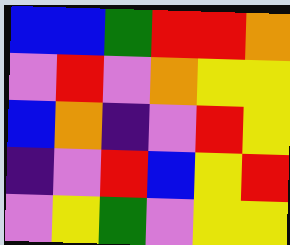[["blue", "blue", "green", "red", "red", "orange"], ["violet", "red", "violet", "orange", "yellow", "yellow"], ["blue", "orange", "indigo", "violet", "red", "yellow"], ["indigo", "violet", "red", "blue", "yellow", "red"], ["violet", "yellow", "green", "violet", "yellow", "yellow"]]